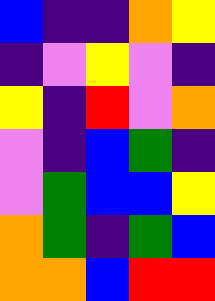[["blue", "indigo", "indigo", "orange", "yellow"], ["indigo", "violet", "yellow", "violet", "indigo"], ["yellow", "indigo", "red", "violet", "orange"], ["violet", "indigo", "blue", "green", "indigo"], ["violet", "green", "blue", "blue", "yellow"], ["orange", "green", "indigo", "green", "blue"], ["orange", "orange", "blue", "red", "red"]]